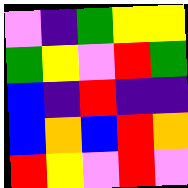[["violet", "indigo", "green", "yellow", "yellow"], ["green", "yellow", "violet", "red", "green"], ["blue", "indigo", "red", "indigo", "indigo"], ["blue", "orange", "blue", "red", "orange"], ["red", "yellow", "violet", "red", "violet"]]